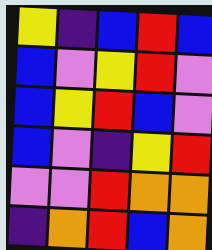[["yellow", "indigo", "blue", "red", "blue"], ["blue", "violet", "yellow", "red", "violet"], ["blue", "yellow", "red", "blue", "violet"], ["blue", "violet", "indigo", "yellow", "red"], ["violet", "violet", "red", "orange", "orange"], ["indigo", "orange", "red", "blue", "orange"]]